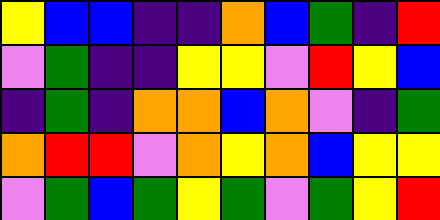[["yellow", "blue", "blue", "indigo", "indigo", "orange", "blue", "green", "indigo", "red"], ["violet", "green", "indigo", "indigo", "yellow", "yellow", "violet", "red", "yellow", "blue"], ["indigo", "green", "indigo", "orange", "orange", "blue", "orange", "violet", "indigo", "green"], ["orange", "red", "red", "violet", "orange", "yellow", "orange", "blue", "yellow", "yellow"], ["violet", "green", "blue", "green", "yellow", "green", "violet", "green", "yellow", "red"]]